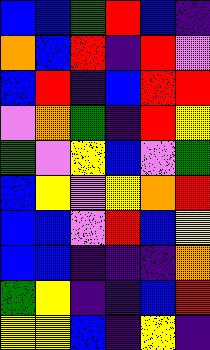[["blue", "blue", "green", "red", "blue", "indigo"], ["orange", "blue", "red", "indigo", "red", "violet"], ["blue", "red", "indigo", "blue", "red", "red"], ["violet", "orange", "green", "indigo", "red", "yellow"], ["green", "violet", "yellow", "blue", "violet", "green"], ["blue", "yellow", "violet", "yellow", "orange", "red"], ["blue", "blue", "violet", "red", "blue", "yellow"], ["blue", "blue", "indigo", "indigo", "indigo", "orange"], ["green", "yellow", "indigo", "indigo", "blue", "red"], ["yellow", "yellow", "blue", "indigo", "yellow", "indigo"]]